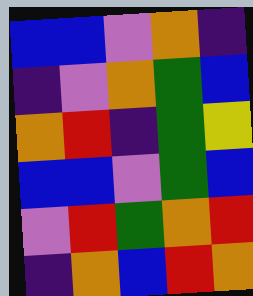[["blue", "blue", "violet", "orange", "indigo"], ["indigo", "violet", "orange", "green", "blue"], ["orange", "red", "indigo", "green", "yellow"], ["blue", "blue", "violet", "green", "blue"], ["violet", "red", "green", "orange", "red"], ["indigo", "orange", "blue", "red", "orange"]]